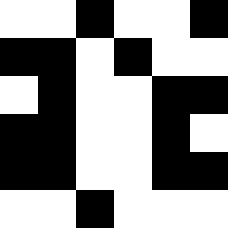[["white", "white", "black", "white", "white", "black"], ["black", "black", "white", "black", "white", "white"], ["white", "black", "white", "white", "black", "black"], ["black", "black", "white", "white", "black", "white"], ["black", "black", "white", "white", "black", "black"], ["white", "white", "black", "white", "white", "white"]]